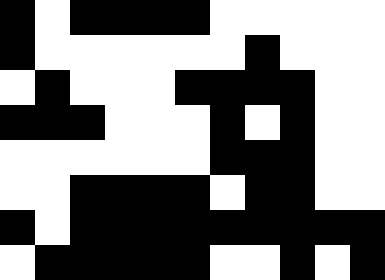[["black", "white", "black", "black", "black", "black", "white", "white", "white", "white", "white"], ["black", "white", "white", "white", "white", "white", "white", "black", "white", "white", "white"], ["white", "black", "white", "white", "white", "black", "black", "black", "black", "white", "white"], ["black", "black", "black", "white", "white", "white", "black", "white", "black", "white", "white"], ["white", "white", "white", "white", "white", "white", "black", "black", "black", "white", "white"], ["white", "white", "black", "black", "black", "black", "white", "black", "black", "white", "white"], ["black", "white", "black", "black", "black", "black", "black", "black", "black", "black", "black"], ["white", "black", "black", "black", "black", "black", "white", "white", "black", "white", "black"]]